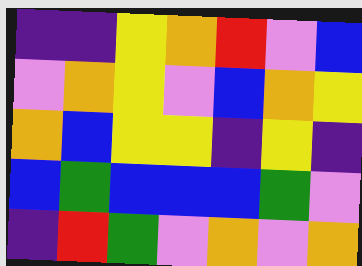[["indigo", "indigo", "yellow", "orange", "red", "violet", "blue"], ["violet", "orange", "yellow", "violet", "blue", "orange", "yellow"], ["orange", "blue", "yellow", "yellow", "indigo", "yellow", "indigo"], ["blue", "green", "blue", "blue", "blue", "green", "violet"], ["indigo", "red", "green", "violet", "orange", "violet", "orange"]]